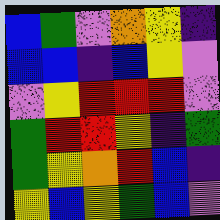[["blue", "green", "violet", "orange", "yellow", "indigo"], ["blue", "blue", "indigo", "blue", "yellow", "violet"], ["violet", "yellow", "red", "red", "red", "violet"], ["green", "red", "red", "yellow", "indigo", "green"], ["green", "yellow", "orange", "red", "blue", "indigo"], ["yellow", "blue", "yellow", "green", "blue", "violet"]]